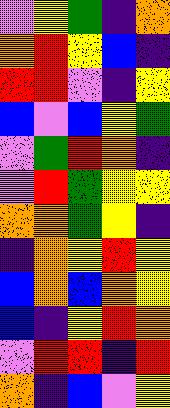[["violet", "yellow", "green", "indigo", "orange"], ["orange", "red", "yellow", "blue", "indigo"], ["red", "red", "violet", "indigo", "yellow"], ["blue", "violet", "blue", "yellow", "green"], ["violet", "green", "red", "orange", "indigo"], ["violet", "red", "green", "yellow", "yellow"], ["orange", "orange", "green", "yellow", "indigo"], ["indigo", "orange", "yellow", "red", "yellow"], ["blue", "orange", "blue", "orange", "yellow"], ["blue", "indigo", "yellow", "red", "orange"], ["violet", "red", "red", "indigo", "red"], ["orange", "indigo", "blue", "violet", "yellow"]]